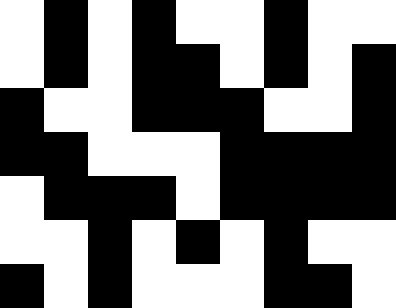[["white", "black", "white", "black", "white", "white", "black", "white", "white"], ["white", "black", "white", "black", "black", "white", "black", "white", "black"], ["black", "white", "white", "black", "black", "black", "white", "white", "black"], ["black", "black", "white", "white", "white", "black", "black", "black", "black"], ["white", "black", "black", "black", "white", "black", "black", "black", "black"], ["white", "white", "black", "white", "black", "white", "black", "white", "white"], ["black", "white", "black", "white", "white", "white", "black", "black", "white"]]